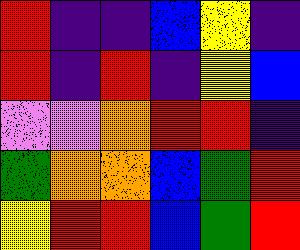[["red", "indigo", "indigo", "blue", "yellow", "indigo"], ["red", "indigo", "red", "indigo", "yellow", "blue"], ["violet", "violet", "orange", "red", "red", "indigo"], ["green", "orange", "orange", "blue", "green", "red"], ["yellow", "red", "red", "blue", "green", "red"]]